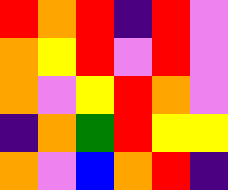[["red", "orange", "red", "indigo", "red", "violet"], ["orange", "yellow", "red", "violet", "red", "violet"], ["orange", "violet", "yellow", "red", "orange", "violet"], ["indigo", "orange", "green", "red", "yellow", "yellow"], ["orange", "violet", "blue", "orange", "red", "indigo"]]